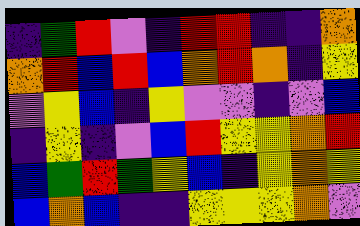[["indigo", "green", "red", "violet", "indigo", "red", "red", "indigo", "indigo", "orange"], ["orange", "red", "blue", "red", "blue", "orange", "red", "orange", "indigo", "yellow"], ["violet", "yellow", "blue", "indigo", "yellow", "violet", "violet", "indigo", "violet", "blue"], ["indigo", "yellow", "indigo", "violet", "blue", "red", "yellow", "yellow", "orange", "red"], ["blue", "green", "red", "green", "yellow", "blue", "indigo", "yellow", "orange", "yellow"], ["blue", "orange", "blue", "indigo", "indigo", "yellow", "yellow", "yellow", "orange", "violet"]]